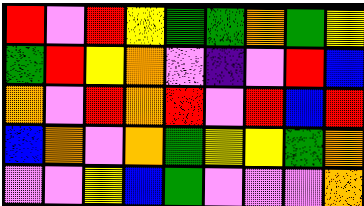[["red", "violet", "red", "yellow", "green", "green", "orange", "green", "yellow"], ["green", "red", "yellow", "orange", "violet", "indigo", "violet", "red", "blue"], ["orange", "violet", "red", "orange", "red", "violet", "red", "blue", "red"], ["blue", "orange", "violet", "orange", "green", "yellow", "yellow", "green", "orange"], ["violet", "violet", "yellow", "blue", "green", "violet", "violet", "violet", "orange"]]